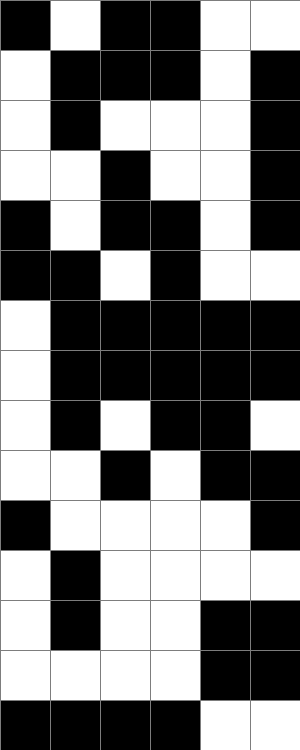[["black", "white", "black", "black", "white", "white"], ["white", "black", "black", "black", "white", "black"], ["white", "black", "white", "white", "white", "black"], ["white", "white", "black", "white", "white", "black"], ["black", "white", "black", "black", "white", "black"], ["black", "black", "white", "black", "white", "white"], ["white", "black", "black", "black", "black", "black"], ["white", "black", "black", "black", "black", "black"], ["white", "black", "white", "black", "black", "white"], ["white", "white", "black", "white", "black", "black"], ["black", "white", "white", "white", "white", "black"], ["white", "black", "white", "white", "white", "white"], ["white", "black", "white", "white", "black", "black"], ["white", "white", "white", "white", "black", "black"], ["black", "black", "black", "black", "white", "white"]]